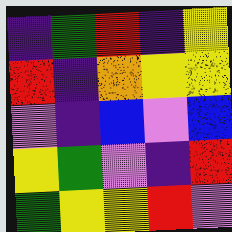[["indigo", "green", "red", "indigo", "yellow"], ["red", "indigo", "orange", "yellow", "yellow"], ["violet", "indigo", "blue", "violet", "blue"], ["yellow", "green", "violet", "indigo", "red"], ["green", "yellow", "yellow", "red", "violet"]]